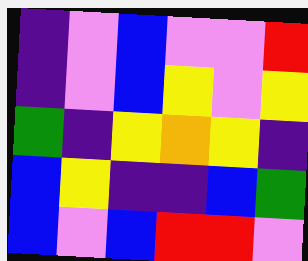[["indigo", "violet", "blue", "violet", "violet", "red"], ["indigo", "violet", "blue", "yellow", "violet", "yellow"], ["green", "indigo", "yellow", "orange", "yellow", "indigo"], ["blue", "yellow", "indigo", "indigo", "blue", "green"], ["blue", "violet", "blue", "red", "red", "violet"]]